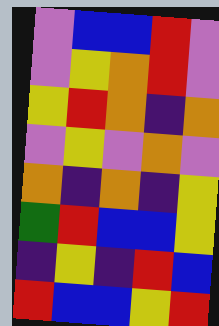[["violet", "blue", "blue", "red", "violet"], ["violet", "yellow", "orange", "red", "violet"], ["yellow", "red", "orange", "indigo", "orange"], ["violet", "yellow", "violet", "orange", "violet"], ["orange", "indigo", "orange", "indigo", "yellow"], ["green", "red", "blue", "blue", "yellow"], ["indigo", "yellow", "indigo", "red", "blue"], ["red", "blue", "blue", "yellow", "red"]]